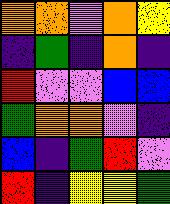[["orange", "orange", "violet", "orange", "yellow"], ["indigo", "green", "indigo", "orange", "indigo"], ["red", "violet", "violet", "blue", "blue"], ["green", "orange", "orange", "violet", "indigo"], ["blue", "indigo", "green", "red", "violet"], ["red", "indigo", "yellow", "yellow", "green"]]